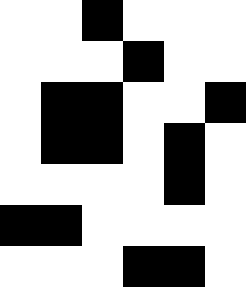[["white", "white", "black", "white", "white", "white"], ["white", "white", "white", "black", "white", "white"], ["white", "black", "black", "white", "white", "black"], ["white", "black", "black", "white", "black", "white"], ["white", "white", "white", "white", "black", "white"], ["black", "black", "white", "white", "white", "white"], ["white", "white", "white", "black", "black", "white"]]